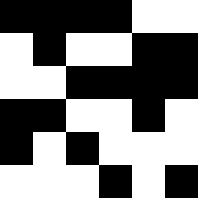[["black", "black", "black", "black", "white", "white"], ["white", "black", "white", "white", "black", "black"], ["white", "white", "black", "black", "black", "black"], ["black", "black", "white", "white", "black", "white"], ["black", "white", "black", "white", "white", "white"], ["white", "white", "white", "black", "white", "black"]]